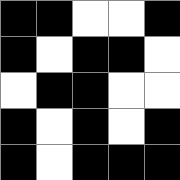[["black", "black", "white", "white", "black"], ["black", "white", "black", "black", "white"], ["white", "black", "black", "white", "white"], ["black", "white", "black", "white", "black"], ["black", "white", "black", "black", "black"]]